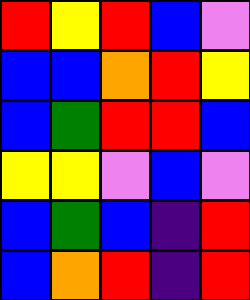[["red", "yellow", "red", "blue", "violet"], ["blue", "blue", "orange", "red", "yellow"], ["blue", "green", "red", "red", "blue"], ["yellow", "yellow", "violet", "blue", "violet"], ["blue", "green", "blue", "indigo", "red"], ["blue", "orange", "red", "indigo", "red"]]